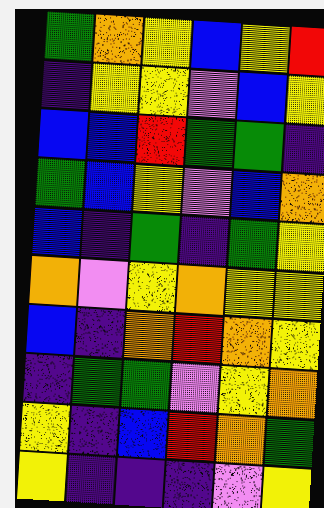[["green", "orange", "yellow", "blue", "yellow", "red"], ["indigo", "yellow", "yellow", "violet", "blue", "yellow"], ["blue", "blue", "red", "green", "green", "indigo"], ["green", "blue", "yellow", "violet", "blue", "orange"], ["blue", "indigo", "green", "indigo", "green", "yellow"], ["orange", "violet", "yellow", "orange", "yellow", "yellow"], ["blue", "indigo", "orange", "red", "orange", "yellow"], ["indigo", "green", "green", "violet", "yellow", "orange"], ["yellow", "indigo", "blue", "red", "orange", "green"], ["yellow", "indigo", "indigo", "indigo", "violet", "yellow"]]